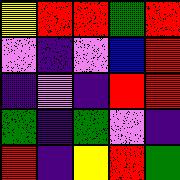[["yellow", "red", "red", "green", "red"], ["violet", "indigo", "violet", "blue", "red"], ["indigo", "violet", "indigo", "red", "red"], ["green", "indigo", "green", "violet", "indigo"], ["red", "indigo", "yellow", "red", "green"]]